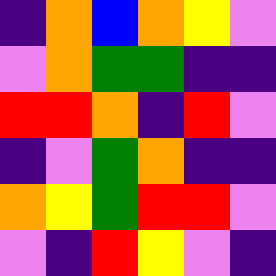[["indigo", "orange", "blue", "orange", "yellow", "violet"], ["violet", "orange", "green", "green", "indigo", "indigo"], ["red", "red", "orange", "indigo", "red", "violet"], ["indigo", "violet", "green", "orange", "indigo", "indigo"], ["orange", "yellow", "green", "red", "red", "violet"], ["violet", "indigo", "red", "yellow", "violet", "indigo"]]